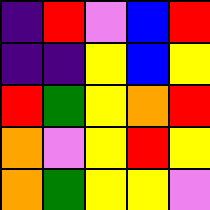[["indigo", "red", "violet", "blue", "red"], ["indigo", "indigo", "yellow", "blue", "yellow"], ["red", "green", "yellow", "orange", "red"], ["orange", "violet", "yellow", "red", "yellow"], ["orange", "green", "yellow", "yellow", "violet"]]